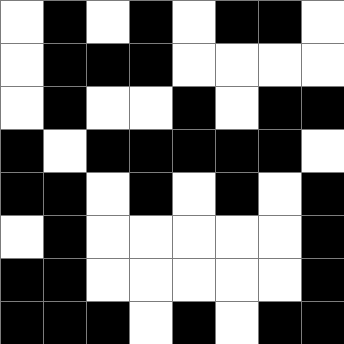[["white", "black", "white", "black", "white", "black", "black", "white"], ["white", "black", "black", "black", "white", "white", "white", "white"], ["white", "black", "white", "white", "black", "white", "black", "black"], ["black", "white", "black", "black", "black", "black", "black", "white"], ["black", "black", "white", "black", "white", "black", "white", "black"], ["white", "black", "white", "white", "white", "white", "white", "black"], ["black", "black", "white", "white", "white", "white", "white", "black"], ["black", "black", "black", "white", "black", "white", "black", "black"]]